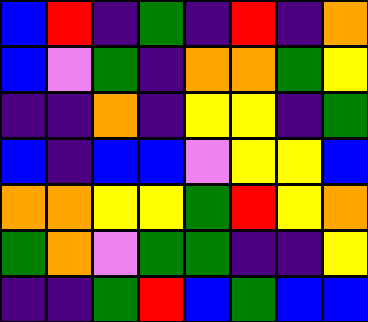[["blue", "red", "indigo", "green", "indigo", "red", "indigo", "orange"], ["blue", "violet", "green", "indigo", "orange", "orange", "green", "yellow"], ["indigo", "indigo", "orange", "indigo", "yellow", "yellow", "indigo", "green"], ["blue", "indigo", "blue", "blue", "violet", "yellow", "yellow", "blue"], ["orange", "orange", "yellow", "yellow", "green", "red", "yellow", "orange"], ["green", "orange", "violet", "green", "green", "indigo", "indigo", "yellow"], ["indigo", "indigo", "green", "red", "blue", "green", "blue", "blue"]]